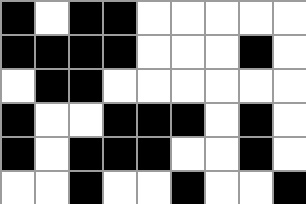[["black", "white", "black", "black", "white", "white", "white", "white", "white"], ["black", "black", "black", "black", "white", "white", "white", "black", "white"], ["white", "black", "black", "white", "white", "white", "white", "white", "white"], ["black", "white", "white", "black", "black", "black", "white", "black", "white"], ["black", "white", "black", "black", "black", "white", "white", "black", "white"], ["white", "white", "black", "white", "white", "black", "white", "white", "black"]]